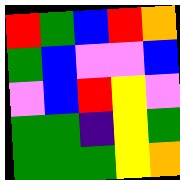[["red", "green", "blue", "red", "orange"], ["green", "blue", "violet", "violet", "blue"], ["violet", "blue", "red", "yellow", "violet"], ["green", "green", "indigo", "yellow", "green"], ["green", "green", "green", "yellow", "orange"]]